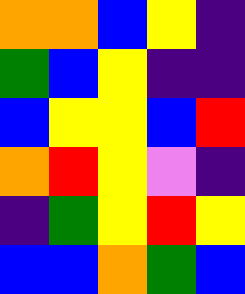[["orange", "orange", "blue", "yellow", "indigo"], ["green", "blue", "yellow", "indigo", "indigo"], ["blue", "yellow", "yellow", "blue", "red"], ["orange", "red", "yellow", "violet", "indigo"], ["indigo", "green", "yellow", "red", "yellow"], ["blue", "blue", "orange", "green", "blue"]]